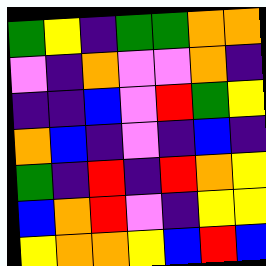[["green", "yellow", "indigo", "green", "green", "orange", "orange"], ["violet", "indigo", "orange", "violet", "violet", "orange", "indigo"], ["indigo", "indigo", "blue", "violet", "red", "green", "yellow"], ["orange", "blue", "indigo", "violet", "indigo", "blue", "indigo"], ["green", "indigo", "red", "indigo", "red", "orange", "yellow"], ["blue", "orange", "red", "violet", "indigo", "yellow", "yellow"], ["yellow", "orange", "orange", "yellow", "blue", "red", "blue"]]